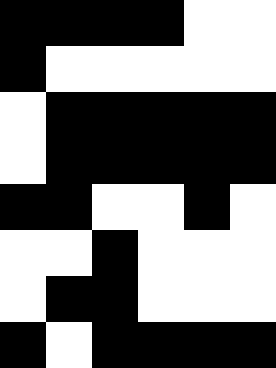[["black", "black", "black", "black", "white", "white"], ["black", "white", "white", "white", "white", "white"], ["white", "black", "black", "black", "black", "black"], ["white", "black", "black", "black", "black", "black"], ["black", "black", "white", "white", "black", "white"], ["white", "white", "black", "white", "white", "white"], ["white", "black", "black", "white", "white", "white"], ["black", "white", "black", "black", "black", "black"]]